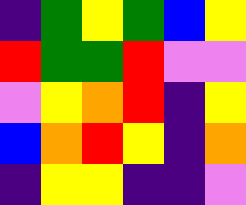[["indigo", "green", "yellow", "green", "blue", "yellow"], ["red", "green", "green", "red", "violet", "violet"], ["violet", "yellow", "orange", "red", "indigo", "yellow"], ["blue", "orange", "red", "yellow", "indigo", "orange"], ["indigo", "yellow", "yellow", "indigo", "indigo", "violet"]]